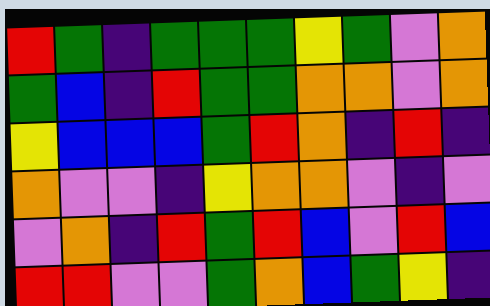[["red", "green", "indigo", "green", "green", "green", "yellow", "green", "violet", "orange"], ["green", "blue", "indigo", "red", "green", "green", "orange", "orange", "violet", "orange"], ["yellow", "blue", "blue", "blue", "green", "red", "orange", "indigo", "red", "indigo"], ["orange", "violet", "violet", "indigo", "yellow", "orange", "orange", "violet", "indigo", "violet"], ["violet", "orange", "indigo", "red", "green", "red", "blue", "violet", "red", "blue"], ["red", "red", "violet", "violet", "green", "orange", "blue", "green", "yellow", "indigo"]]